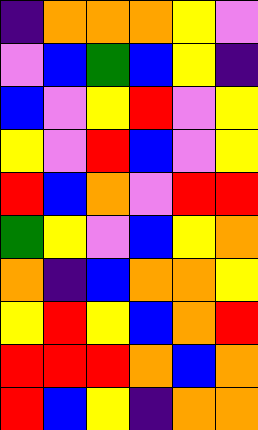[["indigo", "orange", "orange", "orange", "yellow", "violet"], ["violet", "blue", "green", "blue", "yellow", "indigo"], ["blue", "violet", "yellow", "red", "violet", "yellow"], ["yellow", "violet", "red", "blue", "violet", "yellow"], ["red", "blue", "orange", "violet", "red", "red"], ["green", "yellow", "violet", "blue", "yellow", "orange"], ["orange", "indigo", "blue", "orange", "orange", "yellow"], ["yellow", "red", "yellow", "blue", "orange", "red"], ["red", "red", "red", "orange", "blue", "orange"], ["red", "blue", "yellow", "indigo", "orange", "orange"]]